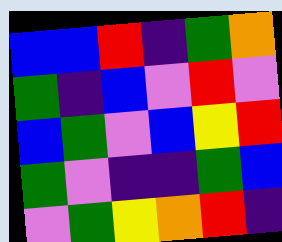[["blue", "blue", "red", "indigo", "green", "orange"], ["green", "indigo", "blue", "violet", "red", "violet"], ["blue", "green", "violet", "blue", "yellow", "red"], ["green", "violet", "indigo", "indigo", "green", "blue"], ["violet", "green", "yellow", "orange", "red", "indigo"]]